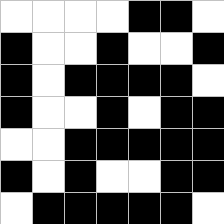[["white", "white", "white", "white", "black", "black", "white"], ["black", "white", "white", "black", "white", "white", "black"], ["black", "white", "black", "black", "black", "black", "white"], ["black", "white", "white", "black", "white", "black", "black"], ["white", "white", "black", "black", "black", "black", "black"], ["black", "white", "black", "white", "white", "black", "black"], ["white", "black", "black", "black", "black", "black", "white"]]